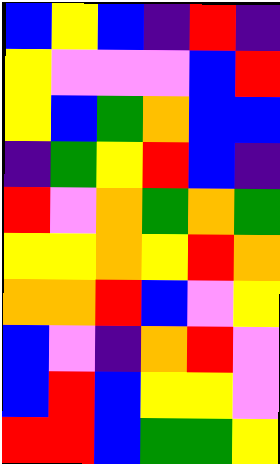[["blue", "yellow", "blue", "indigo", "red", "indigo"], ["yellow", "violet", "violet", "violet", "blue", "red"], ["yellow", "blue", "green", "orange", "blue", "blue"], ["indigo", "green", "yellow", "red", "blue", "indigo"], ["red", "violet", "orange", "green", "orange", "green"], ["yellow", "yellow", "orange", "yellow", "red", "orange"], ["orange", "orange", "red", "blue", "violet", "yellow"], ["blue", "violet", "indigo", "orange", "red", "violet"], ["blue", "red", "blue", "yellow", "yellow", "violet"], ["red", "red", "blue", "green", "green", "yellow"]]